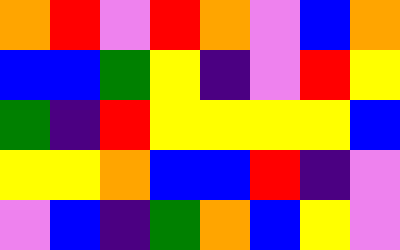[["orange", "red", "violet", "red", "orange", "violet", "blue", "orange"], ["blue", "blue", "green", "yellow", "indigo", "violet", "red", "yellow"], ["green", "indigo", "red", "yellow", "yellow", "yellow", "yellow", "blue"], ["yellow", "yellow", "orange", "blue", "blue", "red", "indigo", "violet"], ["violet", "blue", "indigo", "green", "orange", "blue", "yellow", "violet"]]